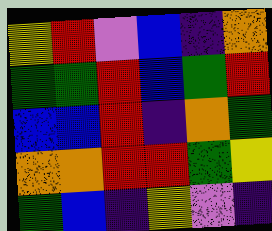[["yellow", "red", "violet", "blue", "indigo", "orange"], ["green", "green", "red", "blue", "green", "red"], ["blue", "blue", "red", "indigo", "orange", "green"], ["orange", "orange", "red", "red", "green", "yellow"], ["green", "blue", "indigo", "yellow", "violet", "indigo"]]